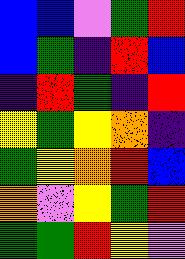[["blue", "blue", "violet", "green", "red"], ["blue", "green", "indigo", "red", "blue"], ["indigo", "red", "green", "indigo", "red"], ["yellow", "green", "yellow", "orange", "indigo"], ["green", "yellow", "orange", "red", "blue"], ["orange", "violet", "yellow", "green", "red"], ["green", "green", "red", "yellow", "violet"]]